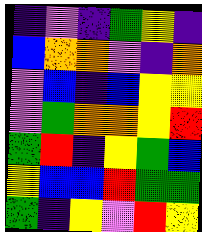[["indigo", "violet", "indigo", "green", "yellow", "indigo"], ["blue", "orange", "orange", "violet", "indigo", "orange"], ["violet", "blue", "indigo", "blue", "yellow", "yellow"], ["violet", "green", "orange", "orange", "yellow", "red"], ["green", "red", "indigo", "yellow", "green", "blue"], ["yellow", "blue", "blue", "red", "green", "green"], ["green", "indigo", "yellow", "violet", "red", "yellow"]]